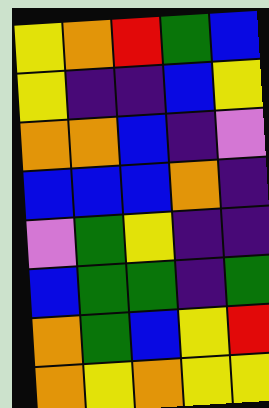[["yellow", "orange", "red", "green", "blue"], ["yellow", "indigo", "indigo", "blue", "yellow"], ["orange", "orange", "blue", "indigo", "violet"], ["blue", "blue", "blue", "orange", "indigo"], ["violet", "green", "yellow", "indigo", "indigo"], ["blue", "green", "green", "indigo", "green"], ["orange", "green", "blue", "yellow", "red"], ["orange", "yellow", "orange", "yellow", "yellow"]]